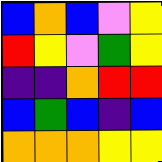[["blue", "orange", "blue", "violet", "yellow"], ["red", "yellow", "violet", "green", "yellow"], ["indigo", "indigo", "orange", "red", "red"], ["blue", "green", "blue", "indigo", "blue"], ["orange", "orange", "orange", "yellow", "yellow"]]